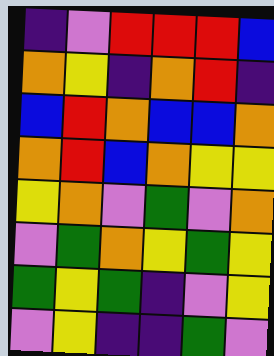[["indigo", "violet", "red", "red", "red", "blue"], ["orange", "yellow", "indigo", "orange", "red", "indigo"], ["blue", "red", "orange", "blue", "blue", "orange"], ["orange", "red", "blue", "orange", "yellow", "yellow"], ["yellow", "orange", "violet", "green", "violet", "orange"], ["violet", "green", "orange", "yellow", "green", "yellow"], ["green", "yellow", "green", "indigo", "violet", "yellow"], ["violet", "yellow", "indigo", "indigo", "green", "violet"]]